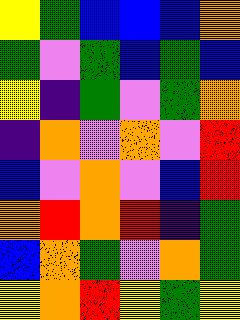[["yellow", "green", "blue", "blue", "blue", "orange"], ["green", "violet", "green", "blue", "green", "blue"], ["yellow", "indigo", "green", "violet", "green", "orange"], ["indigo", "orange", "violet", "orange", "violet", "red"], ["blue", "violet", "orange", "violet", "blue", "red"], ["orange", "red", "orange", "red", "indigo", "green"], ["blue", "orange", "green", "violet", "orange", "green"], ["yellow", "orange", "red", "yellow", "green", "yellow"]]